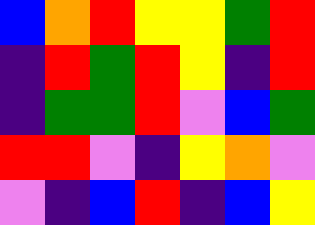[["blue", "orange", "red", "yellow", "yellow", "green", "red"], ["indigo", "red", "green", "red", "yellow", "indigo", "red"], ["indigo", "green", "green", "red", "violet", "blue", "green"], ["red", "red", "violet", "indigo", "yellow", "orange", "violet"], ["violet", "indigo", "blue", "red", "indigo", "blue", "yellow"]]